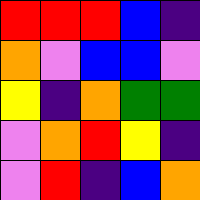[["red", "red", "red", "blue", "indigo"], ["orange", "violet", "blue", "blue", "violet"], ["yellow", "indigo", "orange", "green", "green"], ["violet", "orange", "red", "yellow", "indigo"], ["violet", "red", "indigo", "blue", "orange"]]